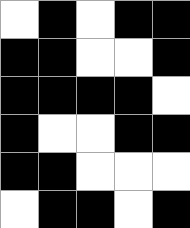[["white", "black", "white", "black", "black"], ["black", "black", "white", "white", "black"], ["black", "black", "black", "black", "white"], ["black", "white", "white", "black", "black"], ["black", "black", "white", "white", "white"], ["white", "black", "black", "white", "black"]]